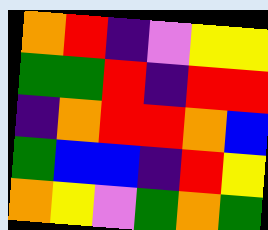[["orange", "red", "indigo", "violet", "yellow", "yellow"], ["green", "green", "red", "indigo", "red", "red"], ["indigo", "orange", "red", "red", "orange", "blue"], ["green", "blue", "blue", "indigo", "red", "yellow"], ["orange", "yellow", "violet", "green", "orange", "green"]]